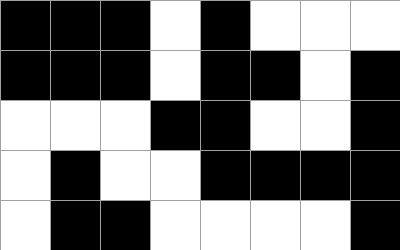[["black", "black", "black", "white", "black", "white", "white", "white"], ["black", "black", "black", "white", "black", "black", "white", "black"], ["white", "white", "white", "black", "black", "white", "white", "black"], ["white", "black", "white", "white", "black", "black", "black", "black"], ["white", "black", "black", "white", "white", "white", "white", "black"]]